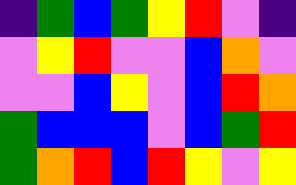[["indigo", "green", "blue", "green", "yellow", "red", "violet", "indigo"], ["violet", "yellow", "red", "violet", "violet", "blue", "orange", "violet"], ["violet", "violet", "blue", "yellow", "violet", "blue", "red", "orange"], ["green", "blue", "blue", "blue", "violet", "blue", "green", "red"], ["green", "orange", "red", "blue", "red", "yellow", "violet", "yellow"]]